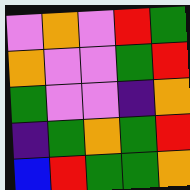[["violet", "orange", "violet", "red", "green"], ["orange", "violet", "violet", "green", "red"], ["green", "violet", "violet", "indigo", "orange"], ["indigo", "green", "orange", "green", "red"], ["blue", "red", "green", "green", "orange"]]